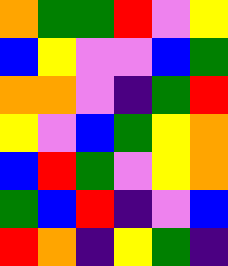[["orange", "green", "green", "red", "violet", "yellow"], ["blue", "yellow", "violet", "violet", "blue", "green"], ["orange", "orange", "violet", "indigo", "green", "red"], ["yellow", "violet", "blue", "green", "yellow", "orange"], ["blue", "red", "green", "violet", "yellow", "orange"], ["green", "blue", "red", "indigo", "violet", "blue"], ["red", "orange", "indigo", "yellow", "green", "indigo"]]